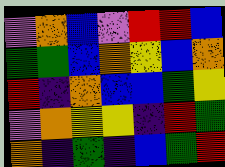[["violet", "orange", "blue", "violet", "red", "red", "blue"], ["green", "green", "blue", "orange", "yellow", "blue", "orange"], ["red", "indigo", "orange", "blue", "blue", "green", "yellow"], ["violet", "orange", "yellow", "yellow", "indigo", "red", "green"], ["orange", "indigo", "green", "indigo", "blue", "green", "red"]]